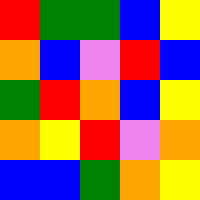[["red", "green", "green", "blue", "yellow"], ["orange", "blue", "violet", "red", "blue"], ["green", "red", "orange", "blue", "yellow"], ["orange", "yellow", "red", "violet", "orange"], ["blue", "blue", "green", "orange", "yellow"]]